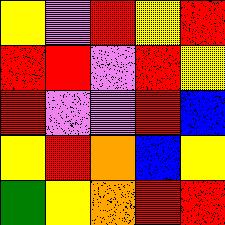[["yellow", "violet", "red", "yellow", "red"], ["red", "red", "violet", "red", "yellow"], ["red", "violet", "violet", "red", "blue"], ["yellow", "red", "orange", "blue", "yellow"], ["green", "yellow", "orange", "red", "red"]]